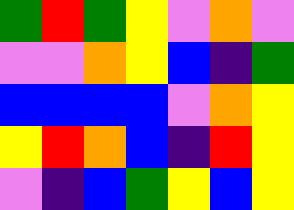[["green", "red", "green", "yellow", "violet", "orange", "violet"], ["violet", "violet", "orange", "yellow", "blue", "indigo", "green"], ["blue", "blue", "blue", "blue", "violet", "orange", "yellow"], ["yellow", "red", "orange", "blue", "indigo", "red", "yellow"], ["violet", "indigo", "blue", "green", "yellow", "blue", "yellow"]]